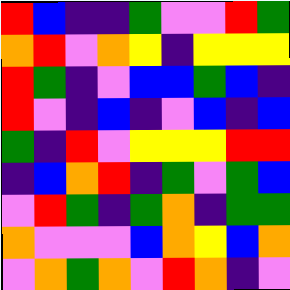[["red", "blue", "indigo", "indigo", "green", "violet", "violet", "red", "green"], ["orange", "red", "violet", "orange", "yellow", "indigo", "yellow", "yellow", "yellow"], ["red", "green", "indigo", "violet", "blue", "blue", "green", "blue", "indigo"], ["red", "violet", "indigo", "blue", "indigo", "violet", "blue", "indigo", "blue"], ["green", "indigo", "red", "violet", "yellow", "yellow", "yellow", "red", "red"], ["indigo", "blue", "orange", "red", "indigo", "green", "violet", "green", "blue"], ["violet", "red", "green", "indigo", "green", "orange", "indigo", "green", "green"], ["orange", "violet", "violet", "violet", "blue", "orange", "yellow", "blue", "orange"], ["violet", "orange", "green", "orange", "violet", "red", "orange", "indigo", "violet"]]